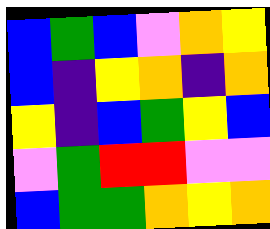[["blue", "green", "blue", "violet", "orange", "yellow"], ["blue", "indigo", "yellow", "orange", "indigo", "orange"], ["yellow", "indigo", "blue", "green", "yellow", "blue"], ["violet", "green", "red", "red", "violet", "violet"], ["blue", "green", "green", "orange", "yellow", "orange"]]